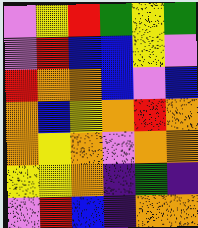[["violet", "yellow", "red", "green", "yellow", "green"], ["violet", "red", "blue", "blue", "yellow", "violet"], ["red", "orange", "orange", "blue", "violet", "blue"], ["orange", "blue", "yellow", "orange", "red", "orange"], ["orange", "yellow", "orange", "violet", "orange", "orange"], ["yellow", "yellow", "orange", "indigo", "green", "indigo"], ["violet", "red", "blue", "indigo", "orange", "orange"]]